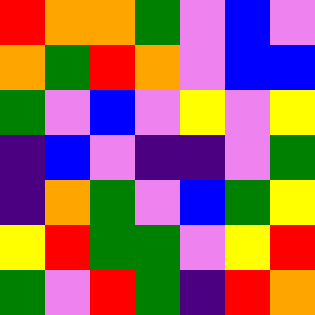[["red", "orange", "orange", "green", "violet", "blue", "violet"], ["orange", "green", "red", "orange", "violet", "blue", "blue"], ["green", "violet", "blue", "violet", "yellow", "violet", "yellow"], ["indigo", "blue", "violet", "indigo", "indigo", "violet", "green"], ["indigo", "orange", "green", "violet", "blue", "green", "yellow"], ["yellow", "red", "green", "green", "violet", "yellow", "red"], ["green", "violet", "red", "green", "indigo", "red", "orange"]]